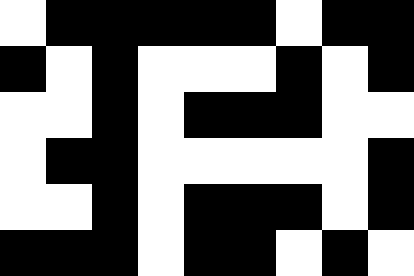[["white", "black", "black", "black", "black", "black", "white", "black", "black"], ["black", "white", "black", "white", "white", "white", "black", "white", "black"], ["white", "white", "black", "white", "black", "black", "black", "white", "white"], ["white", "black", "black", "white", "white", "white", "white", "white", "black"], ["white", "white", "black", "white", "black", "black", "black", "white", "black"], ["black", "black", "black", "white", "black", "black", "white", "black", "white"]]